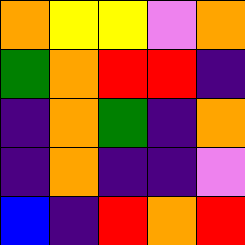[["orange", "yellow", "yellow", "violet", "orange"], ["green", "orange", "red", "red", "indigo"], ["indigo", "orange", "green", "indigo", "orange"], ["indigo", "orange", "indigo", "indigo", "violet"], ["blue", "indigo", "red", "orange", "red"]]